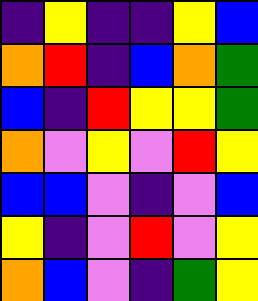[["indigo", "yellow", "indigo", "indigo", "yellow", "blue"], ["orange", "red", "indigo", "blue", "orange", "green"], ["blue", "indigo", "red", "yellow", "yellow", "green"], ["orange", "violet", "yellow", "violet", "red", "yellow"], ["blue", "blue", "violet", "indigo", "violet", "blue"], ["yellow", "indigo", "violet", "red", "violet", "yellow"], ["orange", "blue", "violet", "indigo", "green", "yellow"]]